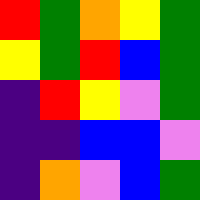[["red", "green", "orange", "yellow", "green"], ["yellow", "green", "red", "blue", "green"], ["indigo", "red", "yellow", "violet", "green"], ["indigo", "indigo", "blue", "blue", "violet"], ["indigo", "orange", "violet", "blue", "green"]]